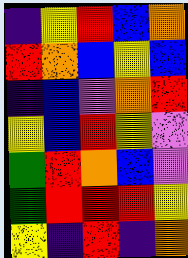[["indigo", "yellow", "red", "blue", "orange"], ["red", "orange", "blue", "yellow", "blue"], ["indigo", "blue", "violet", "orange", "red"], ["yellow", "blue", "red", "yellow", "violet"], ["green", "red", "orange", "blue", "violet"], ["green", "red", "red", "red", "yellow"], ["yellow", "indigo", "red", "indigo", "orange"]]